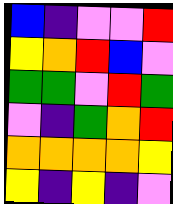[["blue", "indigo", "violet", "violet", "red"], ["yellow", "orange", "red", "blue", "violet"], ["green", "green", "violet", "red", "green"], ["violet", "indigo", "green", "orange", "red"], ["orange", "orange", "orange", "orange", "yellow"], ["yellow", "indigo", "yellow", "indigo", "violet"]]